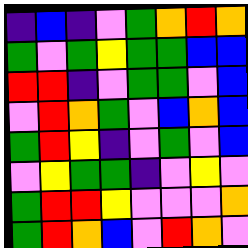[["indigo", "blue", "indigo", "violet", "green", "orange", "red", "orange"], ["green", "violet", "green", "yellow", "green", "green", "blue", "blue"], ["red", "red", "indigo", "violet", "green", "green", "violet", "blue"], ["violet", "red", "orange", "green", "violet", "blue", "orange", "blue"], ["green", "red", "yellow", "indigo", "violet", "green", "violet", "blue"], ["violet", "yellow", "green", "green", "indigo", "violet", "yellow", "violet"], ["green", "red", "red", "yellow", "violet", "violet", "violet", "orange"], ["green", "red", "orange", "blue", "violet", "red", "orange", "violet"]]